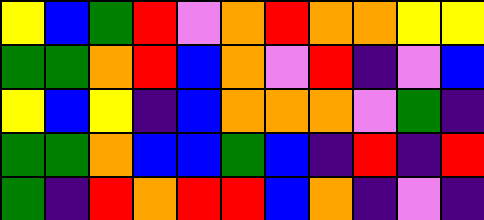[["yellow", "blue", "green", "red", "violet", "orange", "red", "orange", "orange", "yellow", "yellow"], ["green", "green", "orange", "red", "blue", "orange", "violet", "red", "indigo", "violet", "blue"], ["yellow", "blue", "yellow", "indigo", "blue", "orange", "orange", "orange", "violet", "green", "indigo"], ["green", "green", "orange", "blue", "blue", "green", "blue", "indigo", "red", "indigo", "red"], ["green", "indigo", "red", "orange", "red", "red", "blue", "orange", "indigo", "violet", "indigo"]]